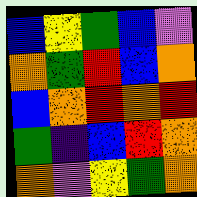[["blue", "yellow", "green", "blue", "violet"], ["orange", "green", "red", "blue", "orange"], ["blue", "orange", "red", "orange", "red"], ["green", "indigo", "blue", "red", "orange"], ["orange", "violet", "yellow", "green", "orange"]]